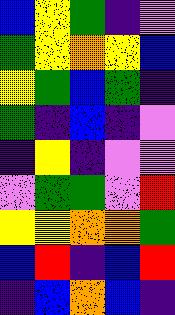[["blue", "yellow", "green", "indigo", "violet"], ["green", "yellow", "orange", "yellow", "blue"], ["yellow", "green", "blue", "green", "indigo"], ["green", "indigo", "blue", "indigo", "violet"], ["indigo", "yellow", "indigo", "violet", "violet"], ["violet", "green", "green", "violet", "red"], ["yellow", "yellow", "orange", "orange", "green"], ["blue", "red", "indigo", "blue", "red"], ["indigo", "blue", "orange", "blue", "indigo"]]